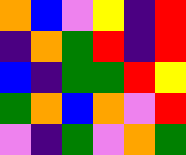[["orange", "blue", "violet", "yellow", "indigo", "red"], ["indigo", "orange", "green", "red", "indigo", "red"], ["blue", "indigo", "green", "green", "red", "yellow"], ["green", "orange", "blue", "orange", "violet", "red"], ["violet", "indigo", "green", "violet", "orange", "green"]]